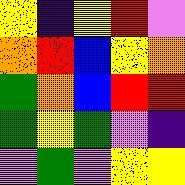[["yellow", "indigo", "yellow", "red", "violet"], ["orange", "red", "blue", "yellow", "orange"], ["green", "orange", "blue", "red", "red"], ["green", "yellow", "green", "violet", "indigo"], ["violet", "green", "violet", "yellow", "yellow"]]